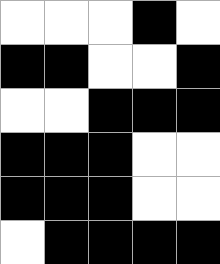[["white", "white", "white", "black", "white"], ["black", "black", "white", "white", "black"], ["white", "white", "black", "black", "black"], ["black", "black", "black", "white", "white"], ["black", "black", "black", "white", "white"], ["white", "black", "black", "black", "black"]]